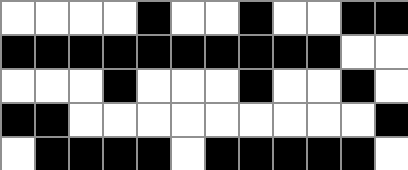[["white", "white", "white", "white", "black", "white", "white", "black", "white", "white", "black", "black"], ["black", "black", "black", "black", "black", "black", "black", "black", "black", "black", "white", "white"], ["white", "white", "white", "black", "white", "white", "white", "black", "white", "white", "black", "white"], ["black", "black", "white", "white", "white", "white", "white", "white", "white", "white", "white", "black"], ["white", "black", "black", "black", "black", "white", "black", "black", "black", "black", "black", "white"]]